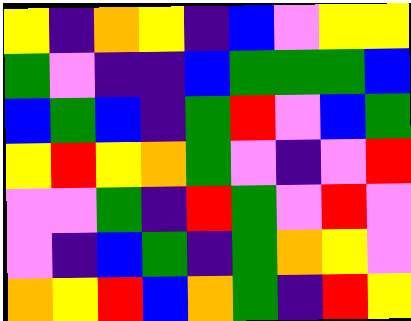[["yellow", "indigo", "orange", "yellow", "indigo", "blue", "violet", "yellow", "yellow"], ["green", "violet", "indigo", "indigo", "blue", "green", "green", "green", "blue"], ["blue", "green", "blue", "indigo", "green", "red", "violet", "blue", "green"], ["yellow", "red", "yellow", "orange", "green", "violet", "indigo", "violet", "red"], ["violet", "violet", "green", "indigo", "red", "green", "violet", "red", "violet"], ["violet", "indigo", "blue", "green", "indigo", "green", "orange", "yellow", "violet"], ["orange", "yellow", "red", "blue", "orange", "green", "indigo", "red", "yellow"]]